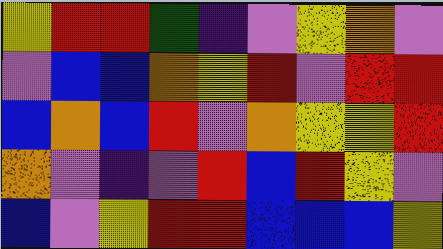[["yellow", "red", "red", "green", "indigo", "violet", "yellow", "orange", "violet"], ["violet", "blue", "blue", "orange", "yellow", "red", "violet", "red", "red"], ["blue", "orange", "blue", "red", "violet", "orange", "yellow", "yellow", "red"], ["orange", "violet", "indigo", "violet", "red", "blue", "red", "yellow", "violet"], ["blue", "violet", "yellow", "red", "red", "blue", "blue", "blue", "yellow"]]